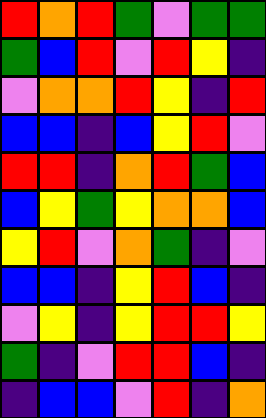[["red", "orange", "red", "green", "violet", "green", "green"], ["green", "blue", "red", "violet", "red", "yellow", "indigo"], ["violet", "orange", "orange", "red", "yellow", "indigo", "red"], ["blue", "blue", "indigo", "blue", "yellow", "red", "violet"], ["red", "red", "indigo", "orange", "red", "green", "blue"], ["blue", "yellow", "green", "yellow", "orange", "orange", "blue"], ["yellow", "red", "violet", "orange", "green", "indigo", "violet"], ["blue", "blue", "indigo", "yellow", "red", "blue", "indigo"], ["violet", "yellow", "indigo", "yellow", "red", "red", "yellow"], ["green", "indigo", "violet", "red", "red", "blue", "indigo"], ["indigo", "blue", "blue", "violet", "red", "indigo", "orange"]]